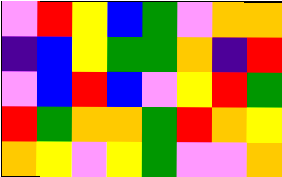[["violet", "red", "yellow", "blue", "green", "violet", "orange", "orange"], ["indigo", "blue", "yellow", "green", "green", "orange", "indigo", "red"], ["violet", "blue", "red", "blue", "violet", "yellow", "red", "green"], ["red", "green", "orange", "orange", "green", "red", "orange", "yellow"], ["orange", "yellow", "violet", "yellow", "green", "violet", "violet", "orange"]]